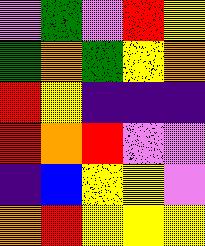[["violet", "green", "violet", "red", "yellow"], ["green", "orange", "green", "yellow", "orange"], ["red", "yellow", "indigo", "indigo", "indigo"], ["red", "orange", "red", "violet", "violet"], ["indigo", "blue", "yellow", "yellow", "violet"], ["orange", "red", "yellow", "yellow", "yellow"]]